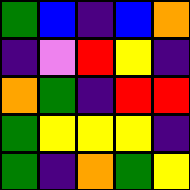[["green", "blue", "indigo", "blue", "orange"], ["indigo", "violet", "red", "yellow", "indigo"], ["orange", "green", "indigo", "red", "red"], ["green", "yellow", "yellow", "yellow", "indigo"], ["green", "indigo", "orange", "green", "yellow"]]